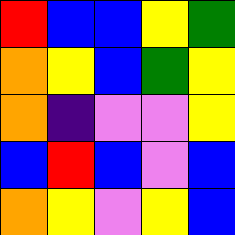[["red", "blue", "blue", "yellow", "green"], ["orange", "yellow", "blue", "green", "yellow"], ["orange", "indigo", "violet", "violet", "yellow"], ["blue", "red", "blue", "violet", "blue"], ["orange", "yellow", "violet", "yellow", "blue"]]